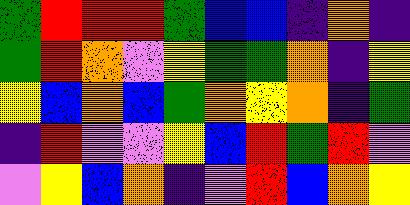[["green", "red", "red", "red", "green", "blue", "blue", "indigo", "orange", "indigo"], ["green", "red", "orange", "violet", "yellow", "green", "green", "orange", "indigo", "yellow"], ["yellow", "blue", "orange", "blue", "green", "orange", "yellow", "orange", "indigo", "green"], ["indigo", "red", "violet", "violet", "yellow", "blue", "red", "green", "red", "violet"], ["violet", "yellow", "blue", "orange", "indigo", "violet", "red", "blue", "orange", "yellow"]]